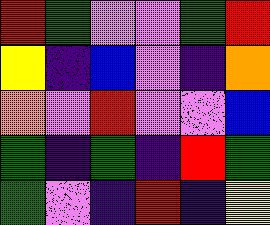[["red", "green", "violet", "violet", "green", "red"], ["yellow", "indigo", "blue", "violet", "indigo", "orange"], ["orange", "violet", "red", "violet", "violet", "blue"], ["green", "indigo", "green", "indigo", "red", "green"], ["green", "violet", "indigo", "red", "indigo", "yellow"]]